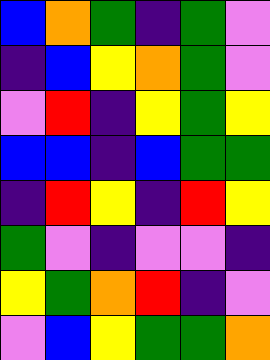[["blue", "orange", "green", "indigo", "green", "violet"], ["indigo", "blue", "yellow", "orange", "green", "violet"], ["violet", "red", "indigo", "yellow", "green", "yellow"], ["blue", "blue", "indigo", "blue", "green", "green"], ["indigo", "red", "yellow", "indigo", "red", "yellow"], ["green", "violet", "indigo", "violet", "violet", "indigo"], ["yellow", "green", "orange", "red", "indigo", "violet"], ["violet", "blue", "yellow", "green", "green", "orange"]]